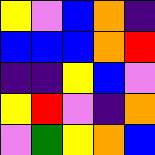[["yellow", "violet", "blue", "orange", "indigo"], ["blue", "blue", "blue", "orange", "red"], ["indigo", "indigo", "yellow", "blue", "violet"], ["yellow", "red", "violet", "indigo", "orange"], ["violet", "green", "yellow", "orange", "blue"]]